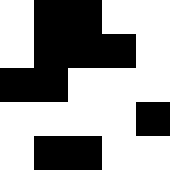[["white", "black", "black", "white", "white"], ["white", "black", "black", "black", "white"], ["black", "black", "white", "white", "white"], ["white", "white", "white", "white", "black"], ["white", "black", "black", "white", "white"]]